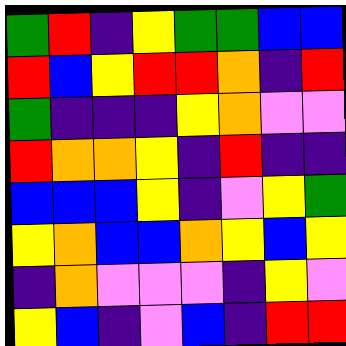[["green", "red", "indigo", "yellow", "green", "green", "blue", "blue"], ["red", "blue", "yellow", "red", "red", "orange", "indigo", "red"], ["green", "indigo", "indigo", "indigo", "yellow", "orange", "violet", "violet"], ["red", "orange", "orange", "yellow", "indigo", "red", "indigo", "indigo"], ["blue", "blue", "blue", "yellow", "indigo", "violet", "yellow", "green"], ["yellow", "orange", "blue", "blue", "orange", "yellow", "blue", "yellow"], ["indigo", "orange", "violet", "violet", "violet", "indigo", "yellow", "violet"], ["yellow", "blue", "indigo", "violet", "blue", "indigo", "red", "red"]]